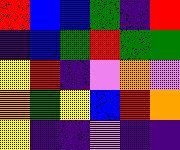[["red", "blue", "blue", "green", "indigo", "red"], ["indigo", "blue", "green", "red", "green", "green"], ["yellow", "red", "indigo", "violet", "orange", "violet"], ["orange", "green", "yellow", "blue", "red", "orange"], ["yellow", "indigo", "indigo", "violet", "indigo", "indigo"]]